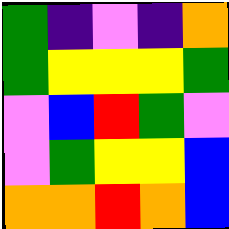[["green", "indigo", "violet", "indigo", "orange"], ["green", "yellow", "yellow", "yellow", "green"], ["violet", "blue", "red", "green", "violet"], ["violet", "green", "yellow", "yellow", "blue"], ["orange", "orange", "red", "orange", "blue"]]